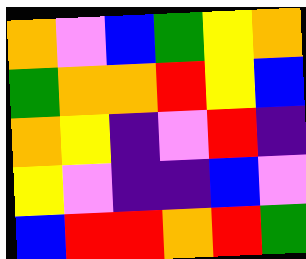[["orange", "violet", "blue", "green", "yellow", "orange"], ["green", "orange", "orange", "red", "yellow", "blue"], ["orange", "yellow", "indigo", "violet", "red", "indigo"], ["yellow", "violet", "indigo", "indigo", "blue", "violet"], ["blue", "red", "red", "orange", "red", "green"]]